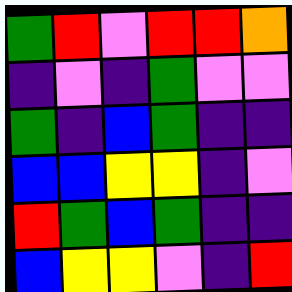[["green", "red", "violet", "red", "red", "orange"], ["indigo", "violet", "indigo", "green", "violet", "violet"], ["green", "indigo", "blue", "green", "indigo", "indigo"], ["blue", "blue", "yellow", "yellow", "indigo", "violet"], ["red", "green", "blue", "green", "indigo", "indigo"], ["blue", "yellow", "yellow", "violet", "indigo", "red"]]